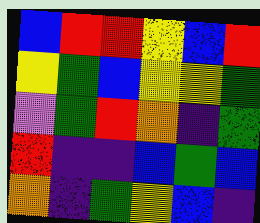[["blue", "red", "red", "yellow", "blue", "red"], ["yellow", "green", "blue", "yellow", "yellow", "green"], ["violet", "green", "red", "orange", "indigo", "green"], ["red", "indigo", "indigo", "blue", "green", "blue"], ["orange", "indigo", "green", "yellow", "blue", "indigo"]]